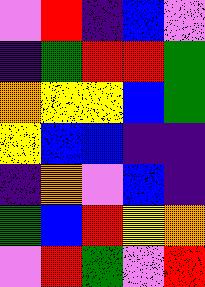[["violet", "red", "indigo", "blue", "violet"], ["indigo", "green", "red", "red", "green"], ["orange", "yellow", "yellow", "blue", "green"], ["yellow", "blue", "blue", "indigo", "indigo"], ["indigo", "orange", "violet", "blue", "indigo"], ["green", "blue", "red", "yellow", "orange"], ["violet", "red", "green", "violet", "red"]]